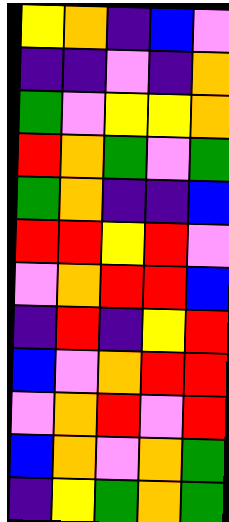[["yellow", "orange", "indigo", "blue", "violet"], ["indigo", "indigo", "violet", "indigo", "orange"], ["green", "violet", "yellow", "yellow", "orange"], ["red", "orange", "green", "violet", "green"], ["green", "orange", "indigo", "indigo", "blue"], ["red", "red", "yellow", "red", "violet"], ["violet", "orange", "red", "red", "blue"], ["indigo", "red", "indigo", "yellow", "red"], ["blue", "violet", "orange", "red", "red"], ["violet", "orange", "red", "violet", "red"], ["blue", "orange", "violet", "orange", "green"], ["indigo", "yellow", "green", "orange", "green"]]